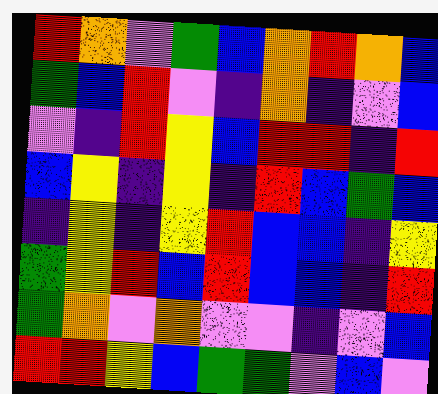[["red", "orange", "violet", "green", "blue", "orange", "red", "orange", "blue"], ["green", "blue", "red", "violet", "indigo", "orange", "indigo", "violet", "blue"], ["violet", "indigo", "red", "yellow", "blue", "red", "red", "indigo", "red"], ["blue", "yellow", "indigo", "yellow", "indigo", "red", "blue", "green", "blue"], ["indigo", "yellow", "indigo", "yellow", "red", "blue", "blue", "indigo", "yellow"], ["green", "yellow", "red", "blue", "red", "blue", "blue", "indigo", "red"], ["green", "orange", "violet", "orange", "violet", "violet", "indigo", "violet", "blue"], ["red", "red", "yellow", "blue", "green", "green", "violet", "blue", "violet"]]